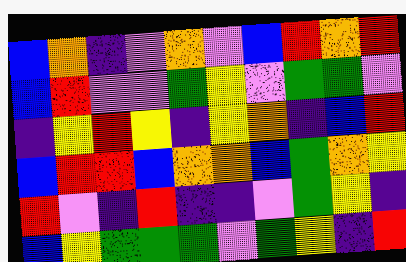[["blue", "orange", "indigo", "violet", "orange", "violet", "blue", "red", "orange", "red"], ["blue", "red", "violet", "violet", "green", "yellow", "violet", "green", "green", "violet"], ["indigo", "yellow", "red", "yellow", "indigo", "yellow", "orange", "indigo", "blue", "red"], ["blue", "red", "red", "blue", "orange", "orange", "blue", "green", "orange", "yellow"], ["red", "violet", "indigo", "red", "indigo", "indigo", "violet", "green", "yellow", "indigo"], ["blue", "yellow", "green", "green", "green", "violet", "green", "yellow", "indigo", "red"]]